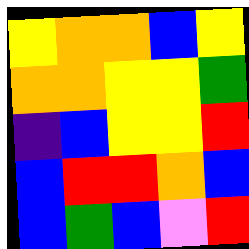[["yellow", "orange", "orange", "blue", "yellow"], ["orange", "orange", "yellow", "yellow", "green"], ["indigo", "blue", "yellow", "yellow", "red"], ["blue", "red", "red", "orange", "blue"], ["blue", "green", "blue", "violet", "red"]]